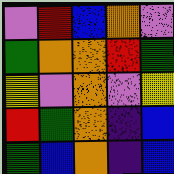[["violet", "red", "blue", "orange", "violet"], ["green", "orange", "orange", "red", "green"], ["yellow", "violet", "orange", "violet", "yellow"], ["red", "green", "orange", "indigo", "blue"], ["green", "blue", "orange", "indigo", "blue"]]